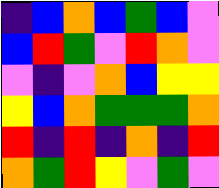[["indigo", "blue", "orange", "blue", "green", "blue", "violet"], ["blue", "red", "green", "violet", "red", "orange", "violet"], ["violet", "indigo", "violet", "orange", "blue", "yellow", "yellow"], ["yellow", "blue", "orange", "green", "green", "green", "orange"], ["red", "indigo", "red", "indigo", "orange", "indigo", "red"], ["orange", "green", "red", "yellow", "violet", "green", "violet"]]